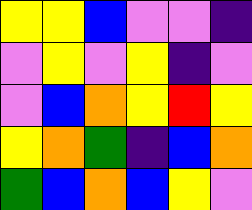[["yellow", "yellow", "blue", "violet", "violet", "indigo"], ["violet", "yellow", "violet", "yellow", "indigo", "violet"], ["violet", "blue", "orange", "yellow", "red", "yellow"], ["yellow", "orange", "green", "indigo", "blue", "orange"], ["green", "blue", "orange", "blue", "yellow", "violet"]]